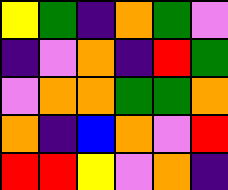[["yellow", "green", "indigo", "orange", "green", "violet"], ["indigo", "violet", "orange", "indigo", "red", "green"], ["violet", "orange", "orange", "green", "green", "orange"], ["orange", "indigo", "blue", "orange", "violet", "red"], ["red", "red", "yellow", "violet", "orange", "indigo"]]